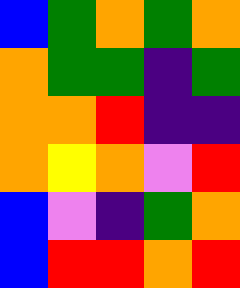[["blue", "green", "orange", "green", "orange"], ["orange", "green", "green", "indigo", "green"], ["orange", "orange", "red", "indigo", "indigo"], ["orange", "yellow", "orange", "violet", "red"], ["blue", "violet", "indigo", "green", "orange"], ["blue", "red", "red", "orange", "red"]]